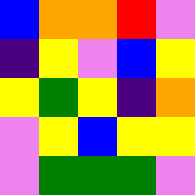[["blue", "orange", "orange", "red", "violet"], ["indigo", "yellow", "violet", "blue", "yellow"], ["yellow", "green", "yellow", "indigo", "orange"], ["violet", "yellow", "blue", "yellow", "yellow"], ["violet", "green", "green", "green", "violet"]]